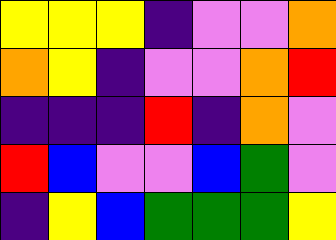[["yellow", "yellow", "yellow", "indigo", "violet", "violet", "orange"], ["orange", "yellow", "indigo", "violet", "violet", "orange", "red"], ["indigo", "indigo", "indigo", "red", "indigo", "orange", "violet"], ["red", "blue", "violet", "violet", "blue", "green", "violet"], ["indigo", "yellow", "blue", "green", "green", "green", "yellow"]]